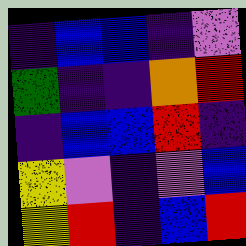[["indigo", "blue", "blue", "indigo", "violet"], ["green", "indigo", "indigo", "orange", "red"], ["indigo", "blue", "blue", "red", "indigo"], ["yellow", "violet", "indigo", "violet", "blue"], ["yellow", "red", "indigo", "blue", "red"]]